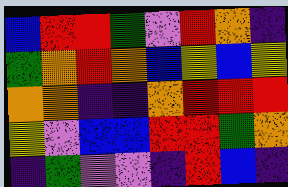[["blue", "red", "red", "green", "violet", "red", "orange", "indigo"], ["green", "orange", "red", "orange", "blue", "yellow", "blue", "yellow"], ["orange", "orange", "indigo", "indigo", "orange", "red", "red", "red"], ["yellow", "violet", "blue", "blue", "red", "red", "green", "orange"], ["indigo", "green", "violet", "violet", "indigo", "red", "blue", "indigo"]]